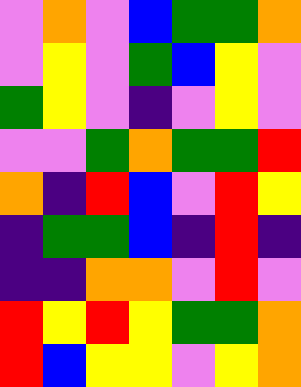[["violet", "orange", "violet", "blue", "green", "green", "orange"], ["violet", "yellow", "violet", "green", "blue", "yellow", "violet"], ["green", "yellow", "violet", "indigo", "violet", "yellow", "violet"], ["violet", "violet", "green", "orange", "green", "green", "red"], ["orange", "indigo", "red", "blue", "violet", "red", "yellow"], ["indigo", "green", "green", "blue", "indigo", "red", "indigo"], ["indigo", "indigo", "orange", "orange", "violet", "red", "violet"], ["red", "yellow", "red", "yellow", "green", "green", "orange"], ["red", "blue", "yellow", "yellow", "violet", "yellow", "orange"]]